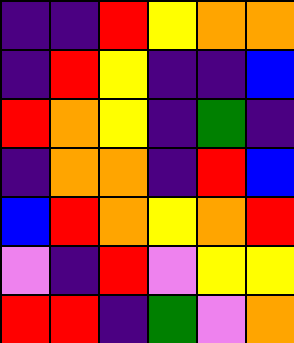[["indigo", "indigo", "red", "yellow", "orange", "orange"], ["indigo", "red", "yellow", "indigo", "indigo", "blue"], ["red", "orange", "yellow", "indigo", "green", "indigo"], ["indigo", "orange", "orange", "indigo", "red", "blue"], ["blue", "red", "orange", "yellow", "orange", "red"], ["violet", "indigo", "red", "violet", "yellow", "yellow"], ["red", "red", "indigo", "green", "violet", "orange"]]